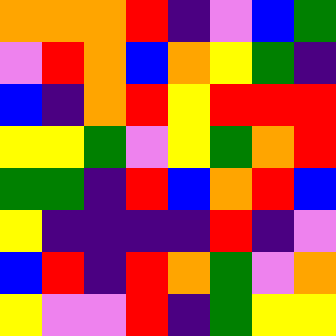[["orange", "orange", "orange", "red", "indigo", "violet", "blue", "green"], ["violet", "red", "orange", "blue", "orange", "yellow", "green", "indigo"], ["blue", "indigo", "orange", "red", "yellow", "red", "red", "red"], ["yellow", "yellow", "green", "violet", "yellow", "green", "orange", "red"], ["green", "green", "indigo", "red", "blue", "orange", "red", "blue"], ["yellow", "indigo", "indigo", "indigo", "indigo", "red", "indigo", "violet"], ["blue", "red", "indigo", "red", "orange", "green", "violet", "orange"], ["yellow", "violet", "violet", "red", "indigo", "green", "yellow", "yellow"]]